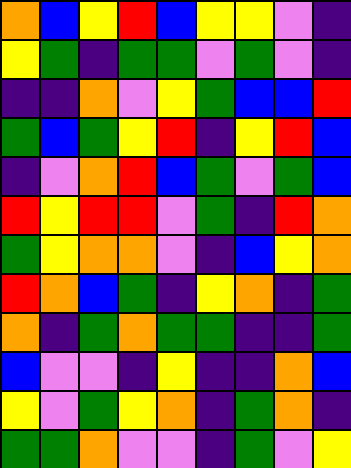[["orange", "blue", "yellow", "red", "blue", "yellow", "yellow", "violet", "indigo"], ["yellow", "green", "indigo", "green", "green", "violet", "green", "violet", "indigo"], ["indigo", "indigo", "orange", "violet", "yellow", "green", "blue", "blue", "red"], ["green", "blue", "green", "yellow", "red", "indigo", "yellow", "red", "blue"], ["indigo", "violet", "orange", "red", "blue", "green", "violet", "green", "blue"], ["red", "yellow", "red", "red", "violet", "green", "indigo", "red", "orange"], ["green", "yellow", "orange", "orange", "violet", "indigo", "blue", "yellow", "orange"], ["red", "orange", "blue", "green", "indigo", "yellow", "orange", "indigo", "green"], ["orange", "indigo", "green", "orange", "green", "green", "indigo", "indigo", "green"], ["blue", "violet", "violet", "indigo", "yellow", "indigo", "indigo", "orange", "blue"], ["yellow", "violet", "green", "yellow", "orange", "indigo", "green", "orange", "indigo"], ["green", "green", "orange", "violet", "violet", "indigo", "green", "violet", "yellow"]]